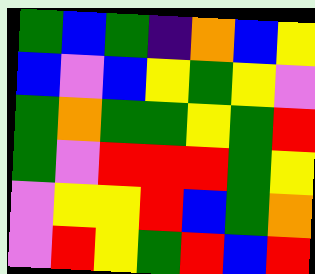[["green", "blue", "green", "indigo", "orange", "blue", "yellow"], ["blue", "violet", "blue", "yellow", "green", "yellow", "violet"], ["green", "orange", "green", "green", "yellow", "green", "red"], ["green", "violet", "red", "red", "red", "green", "yellow"], ["violet", "yellow", "yellow", "red", "blue", "green", "orange"], ["violet", "red", "yellow", "green", "red", "blue", "red"]]